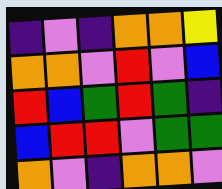[["indigo", "violet", "indigo", "orange", "orange", "yellow"], ["orange", "orange", "violet", "red", "violet", "blue"], ["red", "blue", "green", "red", "green", "indigo"], ["blue", "red", "red", "violet", "green", "green"], ["orange", "violet", "indigo", "orange", "orange", "violet"]]